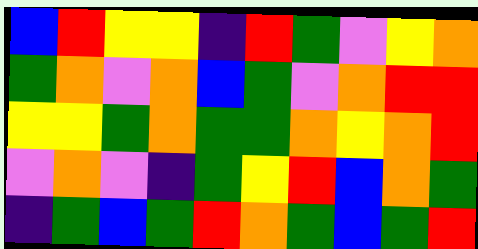[["blue", "red", "yellow", "yellow", "indigo", "red", "green", "violet", "yellow", "orange"], ["green", "orange", "violet", "orange", "blue", "green", "violet", "orange", "red", "red"], ["yellow", "yellow", "green", "orange", "green", "green", "orange", "yellow", "orange", "red"], ["violet", "orange", "violet", "indigo", "green", "yellow", "red", "blue", "orange", "green"], ["indigo", "green", "blue", "green", "red", "orange", "green", "blue", "green", "red"]]